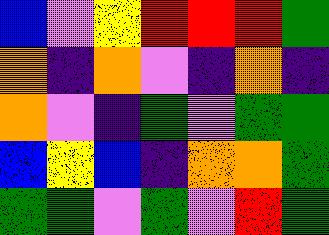[["blue", "violet", "yellow", "red", "red", "red", "green"], ["orange", "indigo", "orange", "violet", "indigo", "orange", "indigo"], ["orange", "violet", "indigo", "green", "violet", "green", "green"], ["blue", "yellow", "blue", "indigo", "orange", "orange", "green"], ["green", "green", "violet", "green", "violet", "red", "green"]]